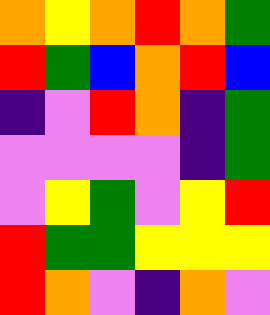[["orange", "yellow", "orange", "red", "orange", "green"], ["red", "green", "blue", "orange", "red", "blue"], ["indigo", "violet", "red", "orange", "indigo", "green"], ["violet", "violet", "violet", "violet", "indigo", "green"], ["violet", "yellow", "green", "violet", "yellow", "red"], ["red", "green", "green", "yellow", "yellow", "yellow"], ["red", "orange", "violet", "indigo", "orange", "violet"]]